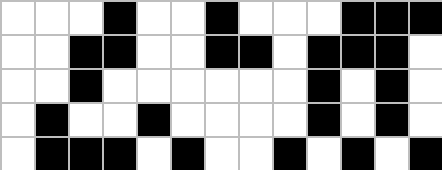[["white", "white", "white", "black", "white", "white", "black", "white", "white", "white", "black", "black", "black"], ["white", "white", "black", "black", "white", "white", "black", "black", "white", "black", "black", "black", "white"], ["white", "white", "black", "white", "white", "white", "white", "white", "white", "black", "white", "black", "white"], ["white", "black", "white", "white", "black", "white", "white", "white", "white", "black", "white", "black", "white"], ["white", "black", "black", "black", "white", "black", "white", "white", "black", "white", "black", "white", "black"]]